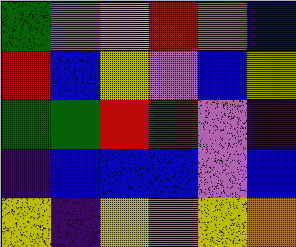[["green", "violet", "yellow", "red", "orange", "blue"], ["red", "blue", "yellow", "violet", "blue", "yellow"], ["green", "green", "red", "red", "violet", "indigo"], ["indigo", "blue", "blue", "blue", "violet", "blue"], ["yellow", "indigo", "yellow", "orange", "yellow", "orange"]]